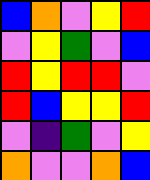[["blue", "orange", "violet", "yellow", "red"], ["violet", "yellow", "green", "violet", "blue"], ["red", "yellow", "red", "red", "violet"], ["red", "blue", "yellow", "yellow", "red"], ["violet", "indigo", "green", "violet", "yellow"], ["orange", "violet", "violet", "orange", "blue"]]